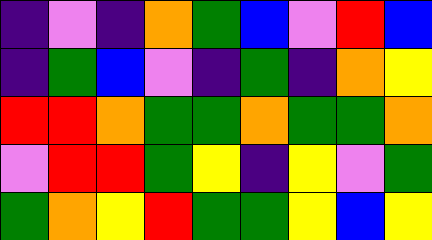[["indigo", "violet", "indigo", "orange", "green", "blue", "violet", "red", "blue"], ["indigo", "green", "blue", "violet", "indigo", "green", "indigo", "orange", "yellow"], ["red", "red", "orange", "green", "green", "orange", "green", "green", "orange"], ["violet", "red", "red", "green", "yellow", "indigo", "yellow", "violet", "green"], ["green", "orange", "yellow", "red", "green", "green", "yellow", "blue", "yellow"]]